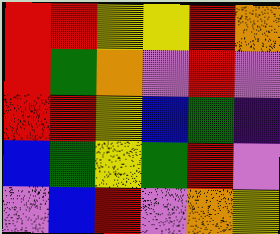[["red", "red", "yellow", "yellow", "red", "orange"], ["red", "green", "orange", "violet", "red", "violet"], ["red", "red", "yellow", "blue", "green", "indigo"], ["blue", "green", "yellow", "green", "red", "violet"], ["violet", "blue", "red", "violet", "orange", "yellow"]]